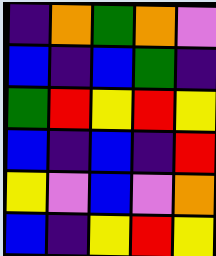[["indigo", "orange", "green", "orange", "violet"], ["blue", "indigo", "blue", "green", "indigo"], ["green", "red", "yellow", "red", "yellow"], ["blue", "indigo", "blue", "indigo", "red"], ["yellow", "violet", "blue", "violet", "orange"], ["blue", "indigo", "yellow", "red", "yellow"]]